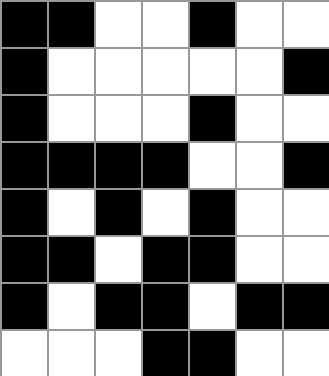[["black", "black", "white", "white", "black", "white", "white"], ["black", "white", "white", "white", "white", "white", "black"], ["black", "white", "white", "white", "black", "white", "white"], ["black", "black", "black", "black", "white", "white", "black"], ["black", "white", "black", "white", "black", "white", "white"], ["black", "black", "white", "black", "black", "white", "white"], ["black", "white", "black", "black", "white", "black", "black"], ["white", "white", "white", "black", "black", "white", "white"]]